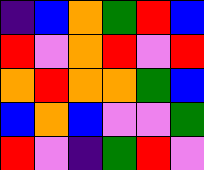[["indigo", "blue", "orange", "green", "red", "blue"], ["red", "violet", "orange", "red", "violet", "red"], ["orange", "red", "orange", "orange", "green", "blue"], ["blue", "orange", "blue", "violet", "violet", "green"], ["red", "violet", "indigo", "green", "red", "violet"]]